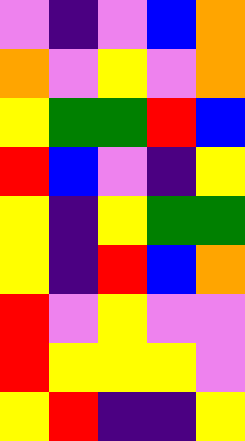[["violet", "indigo", "violet", "blue", "orange"], ["orange", "violet", "yellow", "violet", "orange"], ["yellow", "green", "green", "red", "blue"], ["red", "blue", "violet", "indigo", "yellow"], ["yellow", "indigo", "yellow", "green", "green"], ["yellow", "indigo", "red", "blue", "orange"], ["red", "violet", "yellow", "violet", "violet"], ["red", "yellow", "yellow", "yellow", "violet"], ["yellow", "red", "indigo", "indigo", "yellow"]]